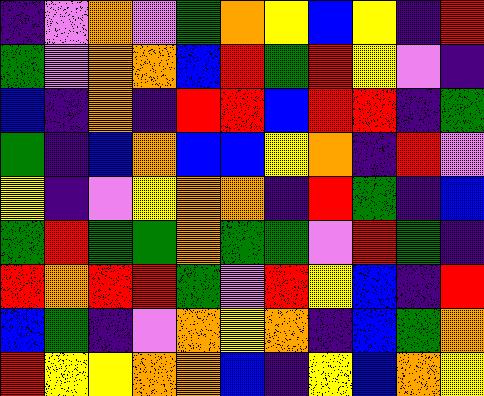[["indigo", "violet", "orange", "violet", "green", "orange", "yellow", "blue", "yellow", "indigo", "red"], ["green", "violet", "orange", "orange", "blue", "red", "green", "red", "yellow", "violet", "indigo"], ["blue", "indigo", "orange", "indigo", "red", "red", "blue", "red", "red", "indigo", "green"], ["green", "indigo", "blue", "orange", "blue", "blue", "yellow", "orange", "indigo", "red", "violet"], ["yellow", "indigo", "violet", "yellow", "orange", "orange", "indigo", "red", "green", "indigo", "blue"], ["green", "red", "green", "green", "orange", "green", "green", "violet", "red", "green", "indigo"], ["red", "orange", "red", "red", "green", "violet", "red", "yellow", "blue", "indigo", "red"], ["blue", "green", "indigo", "violet", "orange", "yellow", "orange", "indigo", "blue", "green", "orange"], ["red", "yellow", "yellow", "orange", "orange", "blue", "indigo", "yellow", "blue", "orange", "yellow"]]